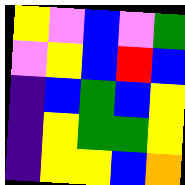[["yellow", "violet", "blue", "violet", "green"], ["violet", "yellow", "blue", "red", "blue"], ["indigo", "blue", "green", "blue", "yellow"], ["indigo", "yellow", "green", "green", "yellow"], ["indigo", "yellow", "yellow", "blue", "orange"]]